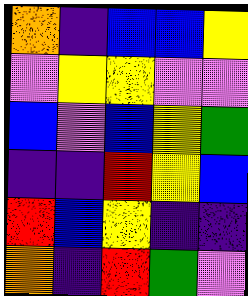[["orange", "indigo", "blue", "blue", "yellow"], ["violet", "yellow", "yellow", "violet", "violet"], ["blue", "violet", "blue", "yellow", "green"], ["indigo", "indigo", "red", "yellow", "blue"], ["red", "blue", "yellow", "indigo", "indigo"], ["orange", "indigo", "red", "green", "violet"]]